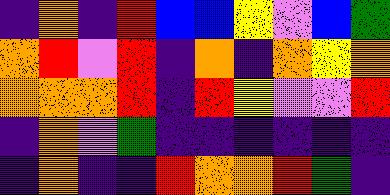[["indigo", "orange", "indigo", "red", "blue", "blue", "yellow", "violet", "blue", "green"], ["orange", "red", "violet", "red", "indigo", "orange", "indigo", "orange", "yellow", "orange"], ["orange", "orange", "orange", "red", "indigo", "red", "yellow", "violet", "violet", "red"], ["indigo", "orange", "violet", "green", "indigo", "indigo", "indigo", "indigo", "indigo", "indigo"], ["indigo", "orange", "indigo", "indigo", "red", "orange", "orange", "red", "green", "indigo"]]